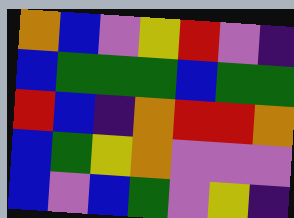[["orange", "blue", "violet", "yellow", "red", "violet", "indigo"], ["blue", "green", "green", "green", "blue", "green", "green"], ["red", "blue", "indigo", "orange", "red", "red", "orange"], ["blue", "green", "yellow", "orange", "violet", "violet", "violet"], ["blue", "violet", "blue", "green", "violet", "yellow", "indigo"]]